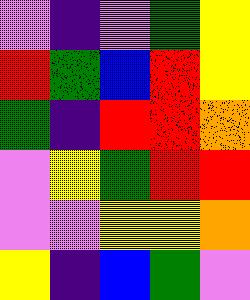[["violet", "indigo", "violet", "green", "yellow"], ["red", "green", "blue", "red", "yellow"], ["green", "indigo", "red", "red", "orange"], ["violet", "yellow", "green", "red", "red"], ["violet", "violet", "yellow", "yellow", "orange"], ["yellow", "indigo", "blue", "green", "violet"]]